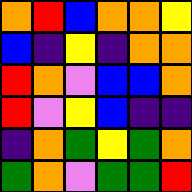[["orange", "red", "blue", "orange", "orange", "yellow"], ["blue", "indigo", "yellow", "indigo", "orange", "orange"], ["red", "orange", "violet", "blue", "blue", "orange"], ["red", "violet", "yellow", "blue", "indigo", "indigo"], ["indigo", "orange", "green", "yellow", "green", "orange"], ["green", "orange", "violet", "green", "green", "red"]]